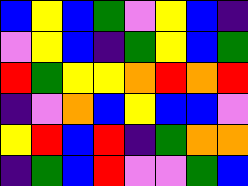[["blue", "yellow", "blue", "green", "violet", "yellow", "blue", "indigo"], ["violet", "yellow", "blue", "indigo", "green", "yellow", "blue", "green"], ["red", "green", "yellow", "yellow", "orange", "red", "orange", "red"], ["indigo", "violet", "orange", "blue", "yellow", "blue", "blue", "violet"], ["yellow", "red", "blue", "red", "indigo", "green", "orange", "orange"], ["indigo", "green", "blue", "red", "violet", "violet", "green", "blue"]]